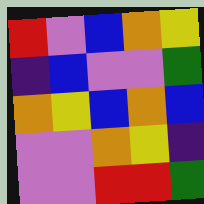[["red", "violet", "blue", "orange", "yellow"], ["indigo", "blue", "violet", "violet", "green"], ["orange", "yellow", "blue", "orange", "blue"], ["violet", "violet", "orange", "yellow", "indigo"], ["violet", "violet", "red", "red", "green"]]